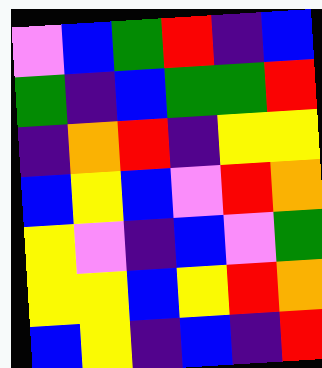[["violet", "blue", "green", "red", "indigo", "blue"], ["green", "indigo", "blue", "green", "green", "red"], ["indigo", "orange", "red", "indigo", "yellow", "yellow"], ["blue", "yellow", "blue", "violet", "red", "orange"], ["yellow", "violet", "indigo", "blue", "violet", "green"], ["yellow", "yellow", "blue", "yellow", "red", "orange"], ["blue", "yellow", "indigo", "blue", "indigo", "red"]]